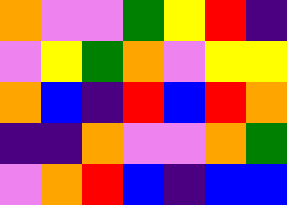[["orange", "violet", "violet", "green", "yellow", "red", "indigo"], ["violet", "yellow", "green", "orange", "violet", "yellow", "yellow"], ["orange", "blue", "indigo", "red", "blue", "red", "orange"], ["indigo", "indigo", "orange", "violet", "violet", "orange", "green"], ["violet", "orange", "red", "blue", "indigo", "blue", "blue"]]